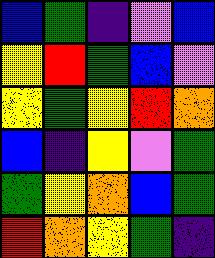[["blue", "green", "indigo", "violet", "blue"], ["yellow", "red", "green", "blue", "violet"], ["yellow", "green", "yellow", "red", "orange"], ["blue", "indigo", "yellow", "violet", "green"], ["green", "yellow", "orange", "blue", "green"], ["red", "orange", "yellow", "green", "indigo"]]